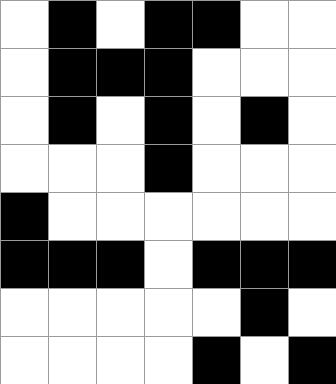[["white", "black", "white", "black", "black", "white", "white"], ["white", "black", "black", "black", "white", "white", "white"], ["white", "black", "white", "black", "white", "black", "white"], ["white", "white", "white", "black", "white", "white", "white"], ["black", "white", "white", "white", "white", "white", "white"], ["black", "black", "black", "white", "black", "black", "black"], ["white", "white", "white", "white", "white", "black", "white"], ["white", "white", "white", "white", "black", "white", "black"]]